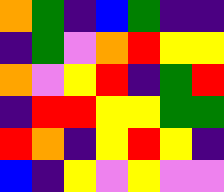[["orange", "green", "indigo", "blue", "green", "indigo", "indigo"], ["indigo", "green", "violet", "orange", "red", "yellow", "yellow"], ["orange", "violet", "yellow", "red", "indigo", "green", "red"], ["indigo", "red", "red", "yellow", "yellow", "green", "green"], ["red", "orange", "indigo", "yellow", "red", "yellow", "indigo"], ["blue", "indigo", "yellow", "violet", "yellow", "violet", "violet"]]